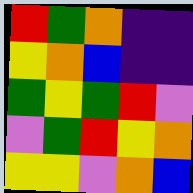[["red", "green", "orange", "indigo", "indigo"], ["yellow", "orange", "blue", "indigo", "indigo"], ["green", "yellow", "green", "red", "violet"], ["violet", "green", "red", "yellow", "orange"], ["yellow", "yellow", "violet", "orange", "blue"]]